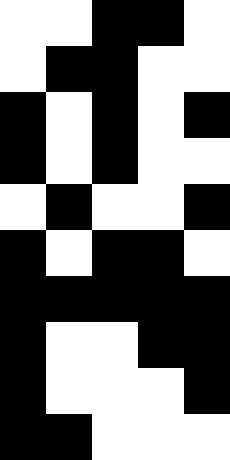[["white", "white", "black", "black", "white"], ["white", "black", "black", "white", "white"], ["black", "white", "black", "white", "black"], ["black", "white", "black", "white", "white"], ["white", "black", "white", "white", "black"], ["black", "white", "black", "black", "white"], ["black", "black", "black", "black", "black"], ["black", "white", "white", "black", "black"], ["black", "white", "white", "white", "black"], ["black", "black", "white", "white", "white"]]